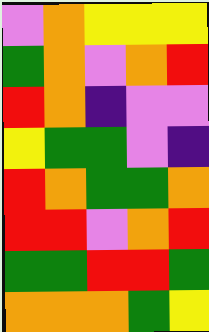[["violet", "orange", "yellow", "yellow", "yellow"], ["green", "orange", "violet", "orange", "red"], ["red", "orange", "indigo", "violet", "violet"], ["yellow", "green", "green", "violet", "indigo"], ["red", "orange", "green", "green", "orange"], ["red", "red", "violet", "orange", "red"], ["green", "green", "red", "red", "green"], ["orange", "orange", "orange", "green", "yellow"]]